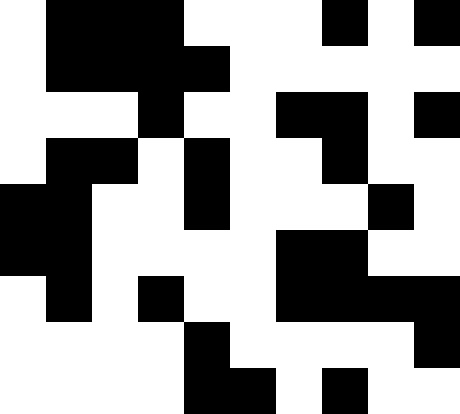[["white", "black", "black", "black", "white", "white", "white", "black", "white", "black"], ["white", "black", "black", "black", "black", "white", "white", "white", "white", "white"], ["white", "white", "white", "black", "white", "white", "black", "black", "white", "black"], ["white", "black", "black", "white", "black", "white", "white", "black", "white", "white"], ["black", "black", "white", "white", "black", "white", "white", "white", "black", "white"], ["black", "black", "white", "white", "white", "white", "black", "black", "white", "white"], ["white", "black", "white", "black", "white", "white", "black", "black", "black", "black"], ["white", "white", "white", "white", "black", "white", "white", "white", "white", "black"], ["white", "white", "white", "white", "black", "black", "white", "black", "white", "white"]]